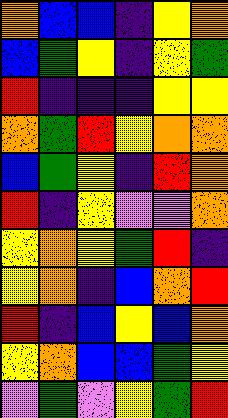[["orange", "blue", "blue", "indigo", "yellow", "orange"], ["blue", "green", "yellow", "indigo", "yellow", "green"], ["red", "indigo", "indigo", "indigo", "yellow", "yellow"], ["orange", "green", "red", "yellow", "orange", "orange"], ["blue", "green", "yellow", "indigo", "red", "orange"], ["red", "indigo", "yellow", "violet", "violet", "orange"], ["yellow", "orange", "yellow", "green", "red", "indigo"], ["yellow", "orange", "indigo", "blue", "orange", "red"], ["red", "indigo", "blue", "yellow", "blue", "orange"], ["yellow", "orange", "blue", "blue", "green", "yellow"], ["violet", "green", "violet", "yellow", "green", "red"]]